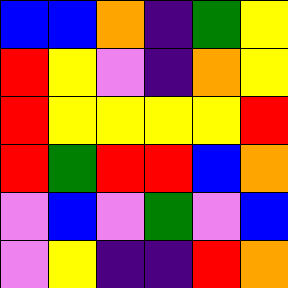[["blue", "blue", "orange", "indigo", "green", "yellow"], ["red", "yellow", "violet", "indigo", "orange", "yellow"], ["red", "yellow", "yellow", "yellow", "yellow", "red"], ["red", "green", "red", "red", "blue", "orange"], ["violet", "blue", "violet", "green", "violet", "blue"], ["violet", "yellow", "indigo", "indigo", "red", "orange"]]